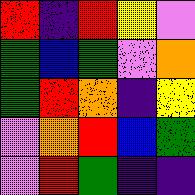[["red", "indigo", "red", "yellow", "violet"], ["green", "blue", "green", "violet", "orange"], ["green", "red", "orange", "indigo", "yellow"], ["violet", "orange", "red", "blue", "green"], ["violet", "red", "green", "indigo", "indigo"]]